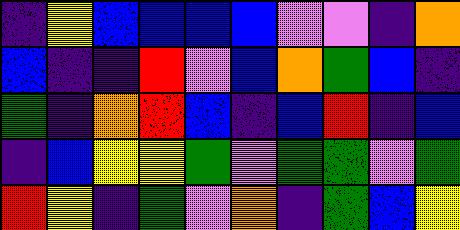[["indigo", "yellow", "blue", "blue", "blue", "blue", "violet", "violet", "indigo", "orange"], ["blue", "indigo", "indigo", "red", "violet", "blue", "orange", "green", "blue", "indigo"], ["green", "indigo", "orange", "red", "blue", "indigo", "blue", "red", "indigo", "blue"], ["indigo", "blue", "yellow", "yellow", "green", "violet", "green", "green", "violet", "green"], ["red", "yellow", "indigo", "green", "violet", "orange", "indigo", "green", "blue", "yellow"]]